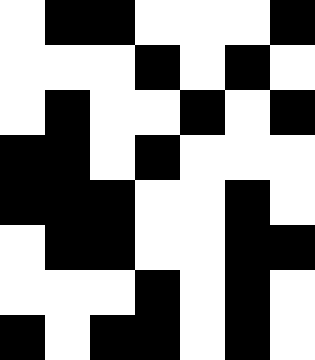[["white", "black", "black", "white", "white", "white", "black"], ["white", "white", "white", "black", "white", "black", "white"], ["white", "black", "white", "white", "black", "white", "black"], ["black", "black", "white", "black", "white", "white", "white"], ["black", "black", "black", "white", "white", "black", "white"], ["white", "black", "black", "white", "white", "black", "black"], ["white", "white", "white", "black", "white", "black", "white"], ["black", "white", "black", "black", "white", "black", "white"]]